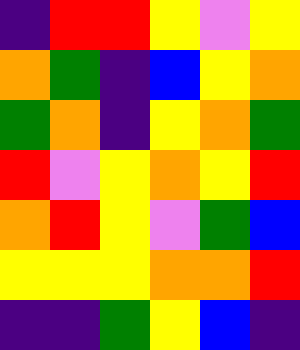[["indigo", "red", "red", "yellow", "violet", "yellow"], ["orange", "green", "indigo", "blue", "yellow", "orange"], ["green", "orange", "indigo", "yellow", "orange", "green"], ["red", "violet", "yellow", "orange", "yellow", "red"], ["orange", "red", "yellow", "violet", "green", "blue"], ["yellow", "yellow", "yellow", "orange", "orange", "red"], ["indigo", "indigo", "green", "yellow", "blue", "indigo"]]